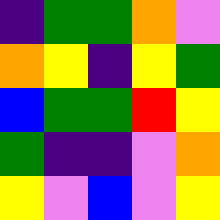[["indigo", "green", "green", "orange", "violet"], ["orange", "yellow", "indigo", "yellow", "green"], ["blue", "green", "green", "red", "yellow"], ["green", "indigo", "indigo", "violet", "orange"], ["yellow", "violet", "blue", "violet", "yellow"]]